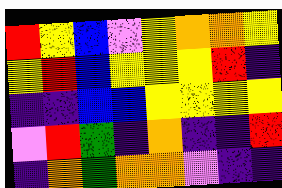[["red", "yellow", "blue", "violet", "yellow", "orange", "orange", "yellow"], ["yellow", "red", "blue", "yellow", "yellow", "yellow", "red", "indigo"], ["indigo", "indigo", "blue", "blue", "yellow", "yellow", "yellow", "yellow"], ["violet", "red", "green", "indigo", "orange", "indigo", "indigo", "red"], ["indigo", "orange", "green", "orange", "orange", "violet", "indigo", "indigo"]]